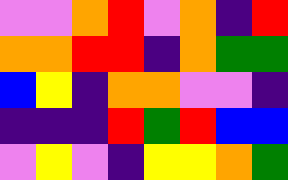[["violet", "violet", "orange", "red", "violet", "orange", "indigo", "red"], ["orange", "orange", "red", "red", "indigo", "orange", "green", "green"], ["blue", "yellow", "indigo", "orange", "orange", "violet", "violet", "indigo"], ["indigo", "indigo", "indigo", "red", "green", "red", "blue", "blue"], ["violet", "yellow", "violet", "indigo", "yellow", "yellow", "orange", "green"]]